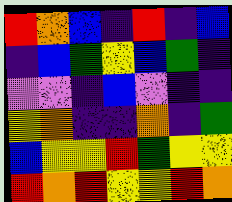[["red", "orange", "blue", "indigo", "red", "indigo", "blue"], ["indigo", "blue", "green", "yellow", "blue", "green", "indigo"], ["violet", "violet", "indigo", "blue", "violet", "indigo", "indigo"], ["yellow", "orange", "indigo", "indigo", "orange", "indigo", "green"], ["blue", "yellow", "yellow", "red", "green", "yellow", "yellow"], ["red", "orange", "red", "yellow", "yellow", "red", "orange"]]